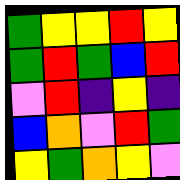[["green", "yellow", "yellow", "red", "yellow"], ["green", "red", "green", "blue", "red"], ["violet", "red", "indigo", "yellow", "indigo"], ["blue", "orange", "violet", "red", "green"], ["yellow", "green", "orange", "yellow", "violet"]]